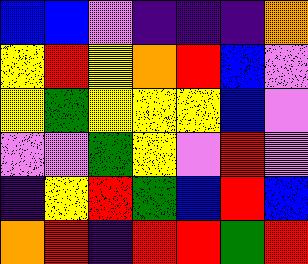[["blue", "blue", "violet", "indigo", "indigo", "indigo", "orange"], ["yellow", "red", "yellow", "orange", "red", "blue", "violet"], ["yellow", "green", "yellow", "yellow", "yellow", "blue", "violet"], ["violet", "violet", "green", "yellow", "violet", "red", "violet"], ["indigo", "yellow", "red", "green", "blue", "red", "blue"], ["orange", "red", "indigo", "red", "red", "green", "red"]]